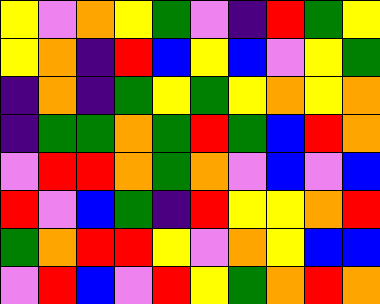[["yellow", "violet", "orange", "yellow", "green", "violet", "indigo", "red", "green", "yellow"], ["yellow", "orange", "indigo", "red", "blue", "yellow", "blue", "violet", "yellow", "green"], ["indigo", "orange", "indigo", "green", "yellow", "green", "yellow", "orange", "yellow", "orange"], ["indigo", "green", "green", "orange", "green", "red", "green", "blue", "red", "orange"], ["violet", "red", "red", "orange", "green", "orange", "violet", "blue", "violet", "blue"], ["red", "violet", "blue", "green", "indigo", "red", "yellow", "yellow", "orange", "red"], ["green", "orange", "red", "red", "yellow", "violet", "orange", "yellow", "blue", "blue"], ["violet", "red", "blue", "violet", "red", "yellow", "green", "orange", "red", "orange"]]